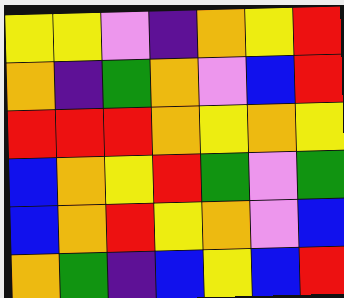[["yellow", "yellow", "violet", "indigo", "orange", "yellow", "red"], ["orange", "indigo", "green", "orange", "violet", "blue", "red"], ["red", "red", "red", "orange", "yellow", "orange", "yellow"], ["blue", "orange", "yellow", "red", "green", "violet", "green"], ["blue", "orange", "red", "yellow", "orange", "violet", "blue"], ["orange", "green", "indigo", "blue", "yellow", "blue", "red"]]